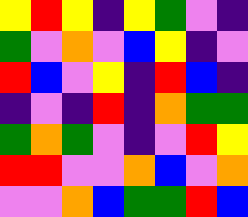[["yellow", "red", "yellow", "indigo", "yellow", "green", "violet", "indigo"], ["green", "violet", "orange", "violet", "blue", "yellow", "indigo", "violet"], ["red", "blue", "violet", "yellow", "indigo", "red", "blue", "indigo"], ["indigo", "violet", "indigo", "red", "indigo", "orange", "green", "green"], ["green", "orange", "green", "violet", "indigo", "violet", "red", "yellow"], ["red", "red", "violet", "violet", "orange", "blue", "violet", "orange"], ["violet", "violet", "orange", "blue", "green", "green", "red", "blue"]]